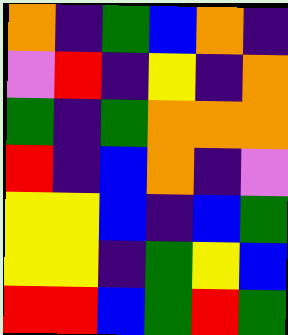[["orange", "indigo", "green", "blue", "orange", "indigo"], ["violet", "red", "indigo", "yellow", "indigo", "orange"], ["green", "indigo", "green", "orange", "orange", "orange"], ["red", "indigo", "blue", "orange", "indigo", "violet"], ["yellow", "yellow", "blue", "indigo", "blue", "green"], ["yellow", "yellow", "indigo", "green", "yellow", "blue"], ["red", "red", "blue", "green", "red", "green"]]